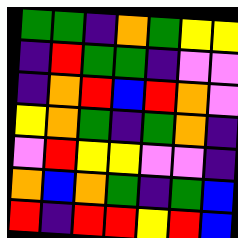[["green", "green", "indigo", "orange", "green", "yellow", "yellow"], ["indigo", "red", "green", "green", "indigo", "violet", "violet"], ["indigo", "orange", "red", "blue", "red", "orange", "violet"], ["yellow", "orange", "green", "indigo", "green", "orange", "indigo"], ["violet", "red", "yellow", "yellow", "violet", "violet", "indigo"], ["orange", "blue", "orange", "green", "indigo", "green", "blue"], ["red", "indigo", "red", "red", "yellow", "red", "blue"]]